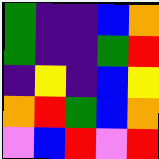[["green", "indigo", "indigo", "blue", "orange"], ["green", "indigo", "indigo", "green", "red"], ["indigo", "yellow", "indigo", "blue", "yellow"], ["orange", "red", "green", "blue", "orange"], ["violet", "blue", "red", "violet", "red"]]